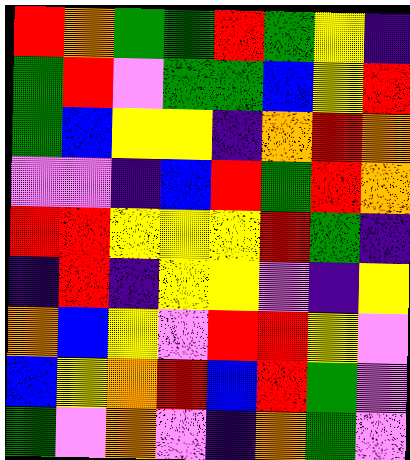[["red", "orange", "green", "green", "red", "green", "yellow", "indigo"], ["green", "red", "violet", "green", "green", "blue", "yellow", "red"], ["green", "blue", "yellow", "yellow", "indigo", "orange", "red", "orange"], ["violet", "violet", "indigo", "blue", "red", "green", "red", "orange"], ["red", "red", "yellow", "yellow", "yellow", "red", "green", "indigo"], ["indigo", "red", "indigo", "yellow", "yellow", "violet", "indigo", "yellow"], ["orange", "blue", "yellow", "violet", "red", "red", "yellow", "violet"], ["blue", "yellow", "orange", "red", "blue", "red", "green", "violet"], ["green", "violet", "orange", "violet", "indigo", "orange", "green", "violet"]]